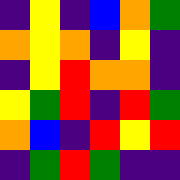[["indigo", "yellow", "indigo", "blue", "orange", "green"], ["orange", "yellow", "orange", "indigo", "yellow", "indigo"], ["indigo", "yellow", "red", "orange", "orange", "indigo"], ["yellow", "green", "red", "indigo", "red", "green"], ["orange", "blue", "indigo", "red", "yellow", "red"], ["indigo", "green", "red", "green", "indigo", "indigo"]]